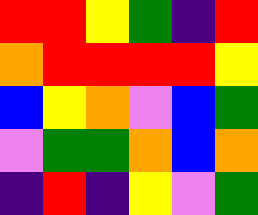[["red", "red", "yellow", "green", "indigo", "red"], ["orange", "red", "red", "red", "red", "yellow"], ["blue", "yellow", "orange", "violet", "blue", "green"], ["violet", "green", "green", "orange", "blue", "orange"], ["indigo", "red", "indigo", "yellow", "violet", "green"]]